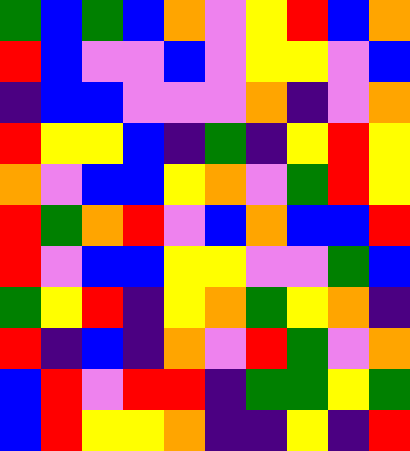[["green", "blue", "green", "blue", "orange", "violet", "yellow", "red", "blue", "orange"], ["red", "blue", "violet", "violet", "blue", "violet", "yellow", "yellow", "violet", "blue"], ["indigo", "blue", "blue", "violet", "violet", "violet", "orange", "indigo", "violet", "orange"], ["red", "yellow", "yellow", "blue", "indigo", "green", "indigo", "yellow", "red", "yellow"], ["orange", "violet", "blue", "blue", "yellow", "orange", "violet", "green", "red", "yellow"], ["red", "green", "orange", "red", "violet", "blue", "orange", "blue", "blue", "red"], ["red", "violet", "blue", "blue", "yellow", "yellow", "violet", "violet", "green", "blue"], ["green", "yellow", "red", "indigo", "yellow", "orange", "green", "yellow", "orange", "indigo"], ["red", "indigo", "blue", "indigo", "orange", "violet", "red", "green", "violet", "orange"], ["blue", "red", "violet", "red", "red", "indigo", "green", "green", "yellow", "green"], ["blue", "red", "yellow", "yellow", "orange", "indigo", "indigo", "yellow", "indigo", "red"]]